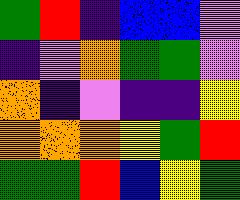[["green", "red", "indigo", "blue", "blue", "violet"], ["indigo", "violet", "orange", "green", "green", "violet"], ["orange", "indigo", "violet", "indigo", "indigo", "yellow"], ["orange", "orange", "orange", "yellow", "green", "red"], ["green", "green", "red", "blue", "yellow", "green"]]